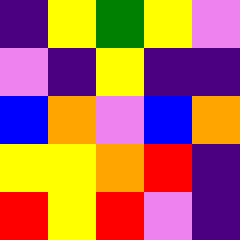[["indigo", "yellow", "green", "yellow", "violet"], ["violet", "indigo", "yellow", "indigo", "indigo"], ["blue", "orange", "violet", "blue", "orange"], ["yellow", "yellow", "orange", "red", "indigo"], ["red", "yellow", "red", "violet", "indigo"]]